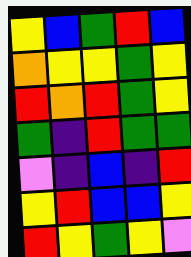[["yellow", "blue", "green", "red", "blue"], ["orange", "yellow", "yellow", "green", "yellow"], ["red", "orange", "red", "green", "yellow"], ["green", "indigo", "red", "green", "green"], ["violet", "indigo", "blue", "indigo", "red"], ["yellow", "red", "blue", "blue", "yellow"], ["red", "yellow", "green", "yellow", "violet"]]